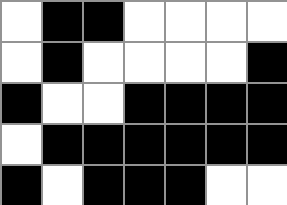[["white", "black", "black", "white", "white", "white", "white"], ["white", "black", "white", "white", "white", "white", "black"], ["black", "white", "white", "black", "black", "black", "black"], ["white", "black", "black", "black", "black", "black", "black"], ["black", "white", "black", "black", "black", "white", "white"]]